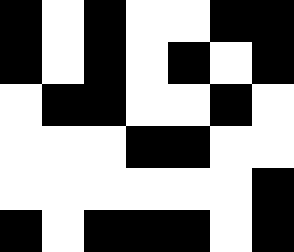[["black", "white", "black", "white", "white", "black", "black"], ["black", "white", "black", "white", "black", "white", "black"], ["white", "black", "black", "white", "white", "black", "white"], ["white", "white", "white", "black", "black", "white", "white"], ["white", "white", "white", "white", "white", "white", "black"], ["black", "white", "black", "black", "black", "white", "black"]]